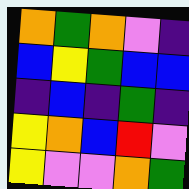[["orange", "green", "orange", "violet", "indigo"], ["blue", "yellow", "green", "blue", "blue"], ["indigo", "blue", "indigo", "green", "indigo"], ["yellow", "orange", "blue", "red", "violet"], ["yellow", "violet", "violet", "orange", "green"]]